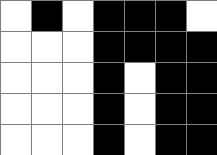[["white", "black", "white", "black", "black", "black", "white"], ["white", "white", "white", "black", "black", "black", "black"], ["white", "white", "white", "black", "white", "black", "black"], ["white", "white", "white", "black", "white", "black", "black"], ["white", "white", "white", "black", "white", "black", "black"]]